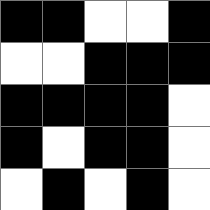[["black", "black", "white", "white", "black"], ["white", "white", "black", "black", "black"], ["black", "black", "black", "black", "white"], ["black", "white", "black", "black", "white"], ["white", "black", "white", "black", "white"]]